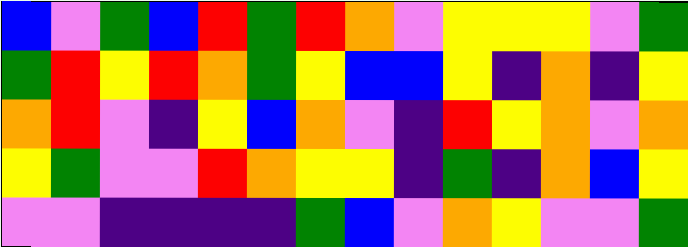[["blue", "violet", "green", "blue", "red", "green", "red", "orange", "violet", "yellow", "yellow", "yellow", "violet", "green"], ["green", "red", "yellow", "red", "orange", "green", "yellow", "blue", "blue", "yellow", "indigo", "orange", "indigo", "yellow"], ["orange", "red", "violet", "indigo", "yellow", "blue", "orange", "violet", "indigo", "red", "yellow", "orange", "violet", "orange"], ["yellow", "green", "violet", "violet", "red", "orange", "yellow", "yellow", "indigo", "green", "indigo", "orange", "blue", "yellow"], ["violet", "violet", "indigo", "indigo", "indigo", "indigo", "green", "blue", "violet", "orange", "yellow", "violet", "violet", "green"]]